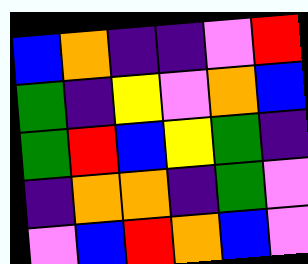[["blue", "orange", "indigo", "indigo", "violet", "red"], ["green", "indigo", "yellow", "violet", "orange", "blue"], ["green", "red", "blue", "yellow", "green", "indigo"], ["indigo", "orange", "orange", "indigo", "green", "violet"], ["violet", "blue", "red", "orange", "blue", "violet"]]